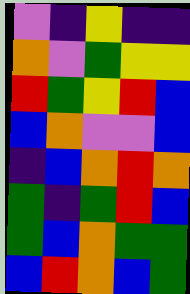[["violet", "indigo", "yellow", "indigo", "indigo"], ["orange", "violet", "green", "yellow", "yellow"], ["red", "green", "yellow", "red", "blue"], ["blue", "orange", "violet", "violet", "blue"], ["indigo", "blue", "orange", "red", "orange"], ["green", "indigo", "green", "red", "blue"], ["green", "blue", "orange", "green", "green"], ["blue", "red", "orange", "blue", "green"]]